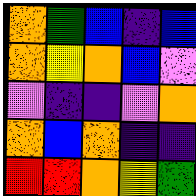[["orange", "green", "blue", "indigo", "blue"], ["orange", "yellow", "orange", "blue", "violet"], ["violet", "indigo", "indigo", "violet", "orange"], ["orange", "blue", "orange", "indigo", "indigo"], ["red", "red", "orange", "yellow", "green"]]